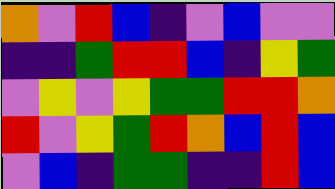[["orange", "violet", "red", "blue", "indigo", "violet", "blue", "violet", "violet"], ["indigo", "indigo", "green", "red", "red", "blue", "indigo", "yellow", "green"], ["violet", "yellow", "violet", "yellow", "green", "green", "red", "red", "orange"], ["red", "violet", "yellow", "green", "red", "orange", "blue", "red", "blue"], ["violet", "blue", "indigo", "green", "green", "indigo", "indigo", "red", "blue"]]